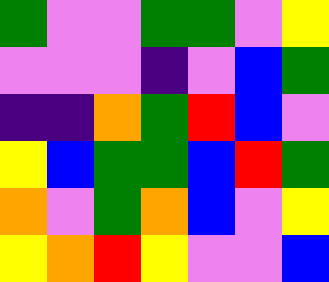[["green", "violet", "violet", "green", "green", "violet", "yellow"], ["violet", "violet", "violet", "indigo", "violet", "blue", "green"], ["indigo", "indigo", "orange", "green", "red", "blue", "violet"], ["yellow", "blue", "green", "green", "blue", "red", "green"], ["orange", "violet", "green", "orange", "blue", "violet", "yellow"], ["yellow", "orange", "red", "yellow", "violet", "violet", "blue"]]